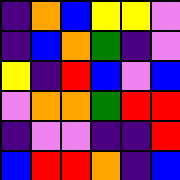[["indigo", "orange", "blue", "yellow", "yellow", "violet"], ["indigo", "blue", "orange", "green", "indigo", "violet"], ["yellow", "indigo", "red", "blue", "violet", "blue"], ["violet", "orange", "orange", "green", "red", "red"], ["indigo", "violet", "violet", "indigo", "indigo", "red"], ["blue", "red", "red", "orange", "indigo", "blue"]]